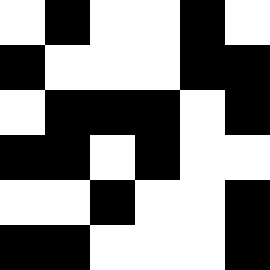[["white", "black", "white", "white", "black", "white"], ["black", "white", "white", "white", "black", "black"], ["white", "black", "black", "black", "white", "black"], ["black", "black", "white", "black", "white", "white"], ["white", "white", "black", "white", "white", "black"], ["black", "black", "white", "white", "white", "black"]]